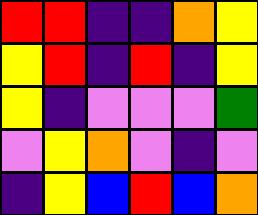[["red", "red", "indigo", "indigo", "orange", "yellow"], ["yellow", "red", "indigo", "red", "indigo", "yellow"], ["yellow", "indigo", "violet", "violet", "violet", "green"], ["violet", "yellow", "orange", "violet", "indigo", "violet"], ["indigo", "yellow", "blue", "red", "blue", "orange"]]